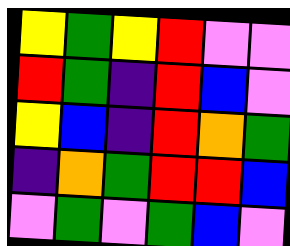[["yellow", "green", "yellow", "red", "violet", "violet"], ["red", "green", "indigo", "red", "blue", "violet"], ["yellow", "blue", "indigo", "red", "orange", "green"], ["indigo", "orange", "green", "red", "red", "blue"], ["violet", "green", "violet", "green", "blue", "violet"]]